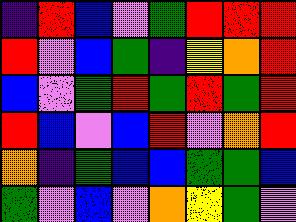[["indigo", "red", "blue", "violet", "green", "red", "red", "red"], ["red", "violet", "blue", "green", "indigo", "yellow", "orange", "red"], ["blue", "violet", "green", "red", "green", "red", "green", "red"], ["red", "blue", "violet", "blue", "red", "violet", "orange", "red"], ["orange", "indigo", "green", "blue", "blue", "green", "green", "blue"], ["green", "violet", "blue", "violet", "orange", "yellow", "green", "violet"]]